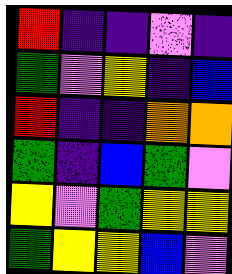[["red", "indigo", "indigo", "violet", "indigo"], ["green", "violet", "yellow", "indigo", "blue"], ["red", "indigo", "indigo", "orange", "orange"], ["green", "indigo", "blue", "green", "violet"], ["yellow", "violet", "green", "yellow", "yellow"], ["green", "yellow", "yellow", "blue", "violet"]]